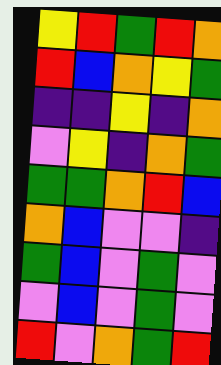[["yellow", "red", "green", "red", "orange"], ["red", "blue", "orange", "yellow", "green"], ["indigo", "indigo", "yellow", "indigo", "orange"], ["violet", "yellow", "indigo", "orange", "green"], ["green", "green", "orange", "red", "blue"], ["orange", "blue", "violet", "violet", "indigo"], ["green", "blue", "violet", "green", "violet"], ["violet", "blue", "violet", "green", "violet"], ["red", "violet", "orange", "green", "red"]]